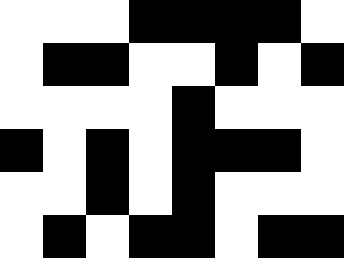[["white", "white", "white", "black", "black", "black", "black", "white"], ["white", "black", "black", "white", "white", "black", "white", "black"], ["white", "white", "white", "white", "black", "white", "white", "white"], ["black", "white", "black", "white", "black", "black", "black", "white"], ["white", "white", "black", "white", "black", "white", "white", "white"], ["white", "black", "white", "black", "black", "white", "black", "black"]]